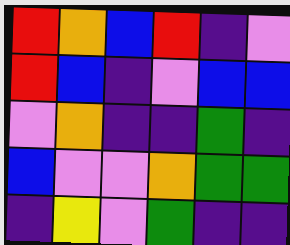[["red", "orange", "blue", "red", "indigo", "violet"], ["red", "blue", "indigo", "violet", "blue", "blue"], ["violet", "orange", "indigo", "indigo", "green", "indigo"], ["blue", "violet", "violet", "orange", "green", "green"], ["indigo", "yellow", "violet", "green", "indigo", "indigo"]]